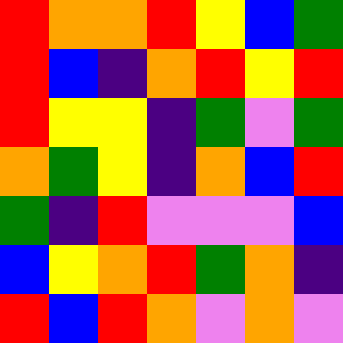[["red", "orange", "orange", "red", "yellow", "blue", "green"], ["red", "blue", "indigo", "orange", "red", "yellow", "red"], ["red", "yellow", "yellow", "indigo", "green", "violet", "green"], ["orange", "green", "yellow", "indigo", "orange", "blue", "red"], ["green", "indigo", "red", "violet", "violet", "violet", "blue"], ["blue", "yellow", "orange", "red", "green", "orange", "indigo"], ["red", "blue", "red", "orange", "violet", "orange", "violet"]]